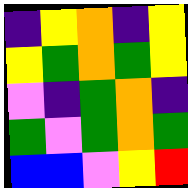[["indigo", "yellow", "orange", "indigo", "yellow"], ["yellow", "green", "orange", "green", "yellow"], ["violet", "indigo", "green", "orange", "indigo"], ["green", "violet", "green", "orange", "green"], ["blue", "blue", "violet", "yellow", "red"]]